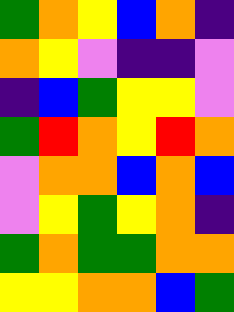[["green", "orange", "yellow", "blue", "orange", "indigo"], ["orange", "yellow", "violet", "indigo", "indigo", "violet"], ["indigo", "blue", "green", "yellow", "yellow", "violet"], ["green", "red", "orange", "yellow", "red", "orange"], ["violet", "orange", "orange", "blue", "orange", "blue"], ["violet", "yellow", "green", "yellow", "orange", "indigo"], ["green", "orange", "green", "green", "orange", "orange"], ["yellow", "yellow", "orange", "orange", "blue", "green"]]